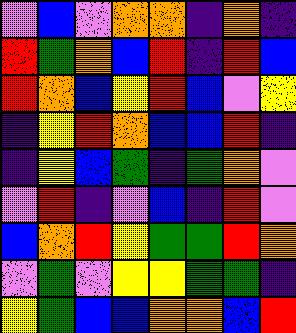[["violet", "blue", "violet", "orange", "orange", "indigo", "orange", "indigo"], ["red", "green", "orange", "blue", "red", "indigo", "red", "blue"], ["red", "orange", "blue", "yellow", "red", "blue", "violet", "yellow"], ["indigo", "yellow", "red", "orange", "blue", "blue", "red", "indigo"], ["indigo", "yellow", "blue", "green", "indigo", "green", "orange", "violet"], ["violet", "red", "indigo", "violet", "blue", "indigo", "red", "violet"], ["blue", "orange", "red", "yellow", "green", "green", "red", "orange"], ["violet", "green", "violet", "yellow", "yellow", "green", "green", "indigo"], ["yellow", "green", "blue", "blue", "orange", "orange", "blue", "red"]]